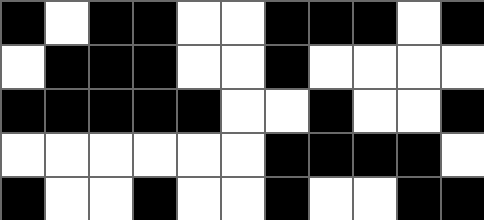[["black", "white", "black", "black", "white", "white", "black", "black", "black", "white", "black"], ["white", "black", "black", "black", "white", "white", "black", "white", "white", "white", "white"], ["black", "black", "black", "black", "black", "white", "white", "black", "white", "white", "black"], ["white", "white", "white", "white", "white", "white", "black", "black", "black", "black", "white"], ["black", "white", "white", "black", "white", "white", "black", "white", "white", "black", "black"]]